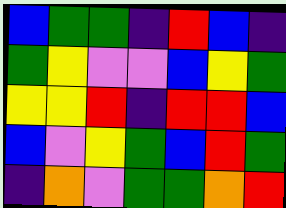[["blue", "green", "green", "indigo", "red", "blue", "indigo"], ["green", "yellow", "violet", "violet", "blue", "yellow", "green"], ["yellow", "yellow", "red", "indigo", "red", "red", "blue"], ["blue", "violet", "yellow", "green", "blue", "red", "green"], ["indigo", "orange", "violet", "green", "green", "orange", "red"]]